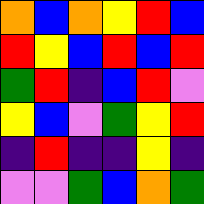[["orange", "blue", "orange", "yellow", "red", "blue"], ["red", "yellow", "blue", "red", "blue", "red"], ["green", "red", "indigo", "blue", "red", "violet"], ["yellow", "blue", "violet", "green", "yellow", "red"], ["indigo", "red", "indigo", "indigo", "yellow", "indigo"], ["violet", "violet", "green", "blue", "orange", "green"]]